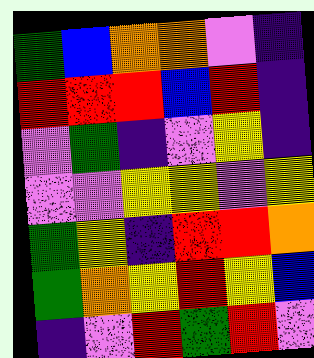[["green", "blue", "orange", "orange", "violet", "indigo"], ["red", "red", "red", "blue", "red", "indigo"], ["violet", "green", "indigo", "violet", "yellow", "indigo"], ["violet", "violet", "yellow", "yellow", "violet", "yellow"], ["green", "yellow", "indigo", "red", "red", "orange"], ["green", "orange", "yellow", "red", "yellow", "blue"], ["indigo", "violet", "red", "green", "red", "violet"]]